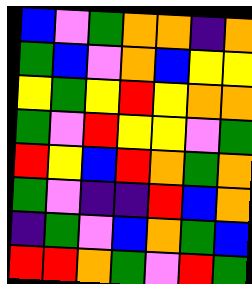[["blue", "violet", "green", "orange", "orange", "indigo", "orange"], ["green", "blue", "violet", "orange", "blue", "yellow", "yellow"], ["yellow", "green", "yellow", "red", "yellow", "orange", "orange"], ["green", "violet", "red", "yellow", "yellow", "violet", "green"], ["red", "yellow", "blue", "red", "orange", "green", "orange"], ["green", "violet", "indigo", "indigo", "red", "blue", "orange"], ["indigo", "green", "violet", "blue", "orange", "green", "blue"], ["red", "red", "orange", "green", "violet", "red", "green"]]